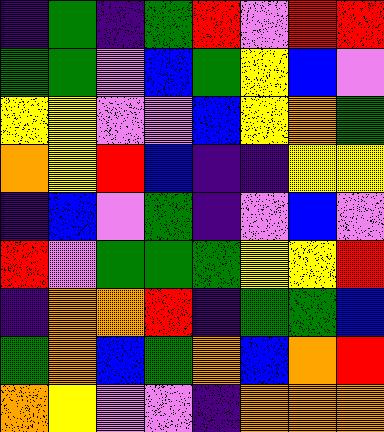[["indigo", "green", "indigo", "green", "red", "violet", "red", "red"], ["green", "green", "violet", "blue", "green", "yellow", "blue", "violet"], ["yellow", "yellow", "violet", "violet", "blue", "yellow", "orange", "green"], ["orange", "yellow", "red", "blue", "indigo", "indigo", "yellow", "yellow"], ["indigo", "blue", "violet", "green", "indigo", "violet", "blue", "violet"], ["red", "violet", "green", "green", "green", "yellow", "yellow", "red"], ["indigo", "orange", "orange", "red", "indigo", "green", "green", "blue"], ["green", "orange", "blue", "green", "orange", "blue", "orange", "red"], ["orange", "yellow", "violet", "violet", "indigo", "orange", "orange", "orange"]]